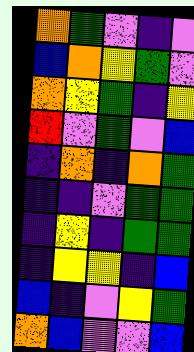[["orange", "green", "violet", "indigo", "violet"], ["blue", "orange", "yellow", "green", "violet"], ["orange", "yellow", "green", "indigo", "yellow"], ["red", "violet", "green", "violet", "blue"], ["indigo", "orange", "indigo", "orange", "green"], ["indigo", "indigo", "violet", "green", "green"], ["indigo", "yellow", "indigo", "green", "green"], ["indigo", "yellow", "yellow", "indigo", "blue"], ["blue", "indigo", "violet", "yellow", "green"], ["orange", "blue", "violet", "violet", "blue"]]